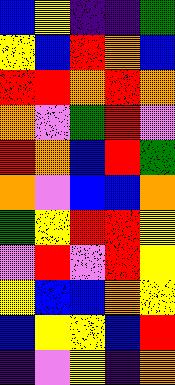[["blue", "yellow", "indigo", "indigo", "green"], ["yellow", "blue", "red", "orange", "blue"], ["red", "red", "orange", "red", "orange"], ["orange", "violet", "green", "red", "violet"], ["red", "orange", "blue", "red", "green"], ["orange", "violet", "blue", "blue", "orange"], ["green", "yellow", "red", "red", "yellow"], ["violet", "red", "violet", "red", "yellow"], ["yellow", "blue", "blue", "orange", "yellow"], ["blue", "yellow", "yellow", "blue", "red"], ["indigo", "violet", "yellow", "indigo", "orange"]]